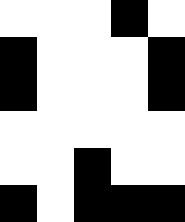[["white", "white", "white", "black", "white"], ["black", "white", "white", "white", "black"], ["black", "white", "white", "white", "black"], ["white", "white", "white", "white", "white"], ["white", "white", "black", "white", "white"], ["black", "white", "black", "black", "black"]]